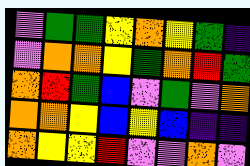[["violet", "green", "green", "yellow", "orange", "yellow", "green", "indigo"], ["violet", "orange", "orange", "yellow", "green", "orange", "red", "green"], ["orange", "red", "green", "blue", "violet", "green", "violet", "orange"], ["orange", "orange", "yellow", "blue", "yellow", "blue", "indigo", "indigo"], ["orange", "yellow", "yellow", "red", "violet", "violet", "orange", "violet"]]